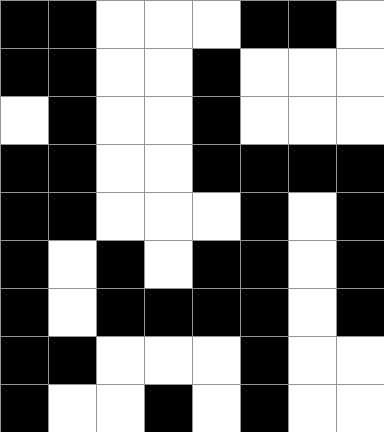[["black", "black", "white", "white", "white", "black", "black", "white"], ["black", "black", "white", "white", "black", "white", "white", "white"], ["white", "black", "white", "white", "black", "white", "white", "white"], ["black", "black", "white", "white", "black", "black", "black", "black"], ["black", "black", "white", "white", "white", "black", "white", "black"], ["black", "white", "black", "white", "black", "black", "white", "black"], ["black", "white", "black", "black", "black", "black", "white", "black"], ["black", "black", "white", "white", "white", "black", "white", "white"], ["black", "white", "white", "black", "white", "black", "white", "white"]]